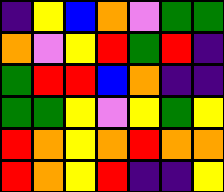[["indigo", "yellow", "blue", "orange", "violet", "green", "green"], ["orange", "violet", "yellow", "red", "green", "red", "indigo"], ["green", "red", "red", "blue", "orange", "indigo", "indigo"], ["green", "green", "yellow", "violet", "yellow", "green", "yellow"], ["red", "orange", "yellow", "orange", "red", "orange", "orange"], ["red", "orange", "yellow", "red", "indigo", "indigo", "yellow"]]